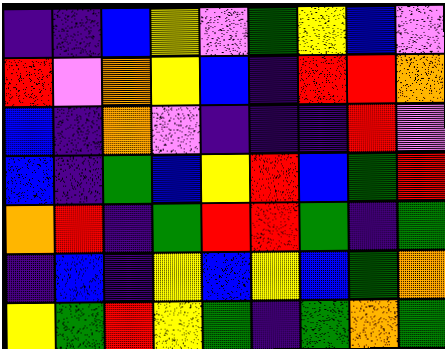[["indigo", "indigo", "blue", "yellow", "violet", "green", "yellow", "blue", "violet"], ["red", "violet", "orange", "yellow", "blue", "indigo", "red", "red", "orange"], ["blue", "indigo", "orange", "violet", "indigo", "indigo", "indigo", "red", "violet"], ["blue", "indigo", "green", "blue", "yellow", "red", "blue", "green", "red"], ["orange", "red", "indigo", "green", "red", "red", "green", "indigo", "green"], ["indigo", "blue", "indigo", "yellow", "blue", "yellow", "blue", "green", "orange"], ["yellow", "green", "red", "yellow", "green", "indigo", "green", "orange", "green"]]